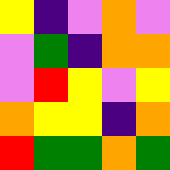[["yellow", "indigo", "violet", "orange", "violet"], ["violet", "green", "indigo", "orange", "orange"], ["violet", "red", "yellow", "violet", "yellow"], ["orange", "yellow", "yellow", "indigo", "orange"], ["red", "green", "green", "orange", "green"]]